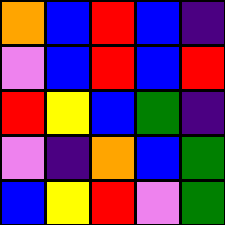[["orange", "blue", "red", "blue", "indigo"], ["violet", "blue", "red", "blue", "red"], ["red", "yellow", "blue", "green", "indigo"], ["violet", "indigo", "orange", "blue", "green"], ["blue", "yellow", "red", "violet", "green"]]